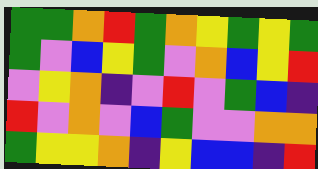[["green", "green", "orange", "red", "green", "orange", "yellow", "green", "yellow", "green"], ["green", "violet", "blue", "yellow", "green", "violet", "orange", "blue", "yellow", "red"], ["violet", "yellow", "orange", "indigo", "violet", "red", "violet", "green", "blue", "indigo"], ["red", "violet", "orange", "violet", "blue", "green", "violet", "violet", "orange", "orange"], ["green", "yellow", "yellow", "orange", "indigo", "yellow", "blue", "blue", "indigo", "red"]]